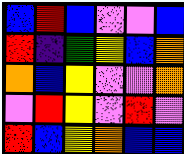[["blue", "red", "blue", "violet", "violet", "blue"], ["red", "indigo", "green", "yellow", "blue", "orange"], ["orange", "blue", "yellow", "violet", "violet", "orange"], ["violet", "red", "yellow", "violet", "red", "violet"], ["red", "blue", "yellow", "orange", "blue", "blue"]]